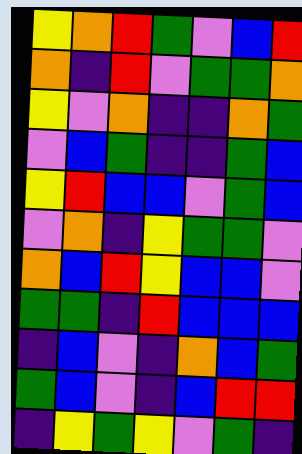[["yellow", "orange", "red", "green", "violet", "blue", "red"], ["orange", "indigo", "red", "violet", "green", "green", "orange"], ["yellow", "violet", "orange", "indigo", "indigo", "orange", "green"], ["violet", "blue", "green", "indigo", "indigo", "green", "blue"], ["yellow", "red", "blue", "blue", "violet", "green", "blue"], ["violet", "orange", "indigo", "yellow", "green", "green", "violet"], ["orange", "blue", "red", "yellow", "blue", "blue", "violet"], ["green", "green", "indigo", "red", "blue", "blue", "blue"], ["indigo", "blue", "violet", "indigo", "orange", "blue", "green"], ["green", "blue", "violet", "indigo", "blue", "red", "red"], ["indigo", "yellow", "green", "yellow", "violet", "green", "indigo"]]